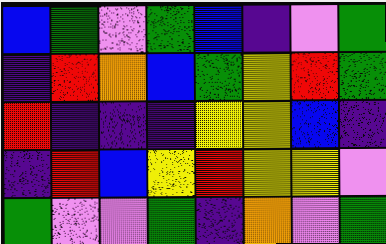[["blue", "green", "violet", "green", "blue", "indigo", "violet", "green"], ["indigo", "red", "orange", "blue", "green", "yellow", "red", "green"], ["red", "indigo", "indigo", "indigo", "yellow", "yellow", "blue", "indigo"], ["indigo", "red", "blue", "yellow", "red", "yellow", "yellow", "violet"], ["green", "violet", "violet", "green", "indigo", "orange", "violet", "green"]]